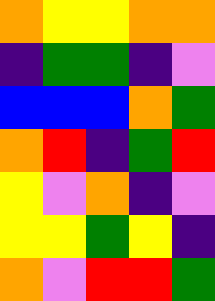[["orange", "yellow", "yellow", "orange", "orange"], ["indigo", "green", "green", "indigo", "violet"], ["blue", "blue", "blue", "orange", "green"], ["orange", "red", "indigo", "green", "red"], ["yellow", "violet", "orange", "indigo", "violet"], ["yellow", "yellow", "green", "yellow", "indigo"], ["orange", "violet", "red", "red", "green"]]